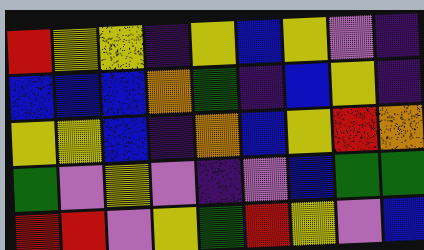[["red", "yellow", "yellow", "indigo", "yellow", "blue", "yellow", "violet", "indigo"], ["blue", "blue", "blue", "orange", "green", "indigo", "blue", "yellow", "indigo"], ["yellow", "yellow", "blue", "indigo", "orange", "blue", "yellow", "red", "orange"], ["green", "violet", "yellow", "violet", "indigo", "violet", "blue", "green", "green"], ["red", "red", "violet", "yellow", "green", "red", "yellow", "violet", "blue"]]